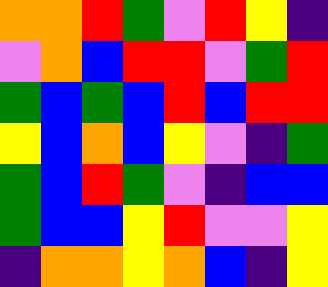[["orange", "orange", "red", "green", "violet", "red", "yellow", "indigo"], ["violet", "orange", "blue", "red", "red", "violet", "green", "red"], ["green", "blue", "green", "blue", "red", "blue", "red", "red"], ["yellow", "blue", "orange", "blue", "yellow", "violet", "indigo", "green"], ["green", "blue", "red", "green", "violet", "indigo", "blue", "blue"], ["green", "blue", "blue", "yellow", "red", "violet", "violet", "yellow"], ["indigo", "orange", "orange", "yellow", "orange", "blue", "indigo", "yellow"]]